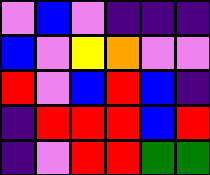[["violet", "blue", "violet", "indigo", "indigo", "indigo"], ["blue", "violet", "yellow", "orange", "violet", "violet"], ["red", "violet", "blue", "red", "blue", "indigo"], ["indigo", "red", "red", "red", "blue", "red"], ["indigo", "violet", "red", "red", "green", "green"]]